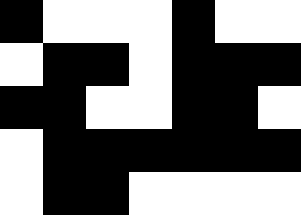[["black", "white", "white", "white", "black", "white", "white"], ["white", "black", "black", "white", "black", "black", "black"], ["black", "black", "white", "white", "black", "black", "white"], ["white", "black", "black", "black", "black", "black", "black"], ["white", "black", "black", "white", "white", "white", "white"]]